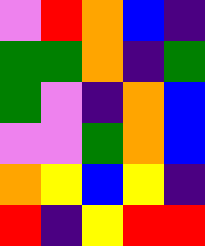[["violet", "red", "orange", "blue", "indigo"], ["green", "green", "orange", "indigo", "green"], ["green", "violet", "indigo", "orange", "blue"], ["violet", "violet", "green", "orange", "blue"], ["orange", "yellow", "blue", "yellow", "indigo"], ["red", "indigo", "yellow", "red", "red"]]